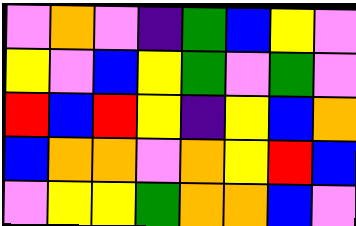[["violet", "orange", "violet", "indigo", "green", "blue", "yellow", "violet"], ["yellow", "violet", "blue", "yellow", "green", "violet", "green", "violet"], ["red", "blue", "red", "yellow", "indigo", "yellow", "blue", "orange"], ["blue", "orange", "orange", "violet", "orange", "yellow", "red", "blue"], ["violet", "yellow", "yellow", "green", "orange", "orange", "blue", "violet"]]